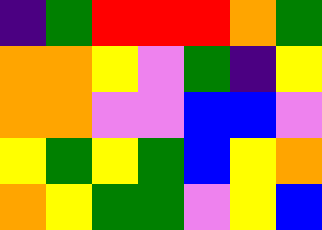[["indigo", "green", "red", "red", "red", "orange", "green"], ["orange", "orange", "yellow", "violet", "green", "indigo", "yellow"], ["orange", "orange", "violet", "violet", "blue", "blue", "violet"], ["yellow", "green", "yellow", "green", "blue", "yellow", "orange"], ["orange", "yellow", "green", "green", "violet", "yellow", "blue"]]